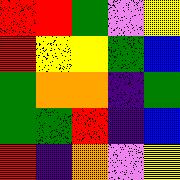[["red", "red", "green", "violet", "yellow"], ["red", "yellow", "yellow", "green", "blue"], ["green", "orange", "orange", "indigo", "green"], ["green", "green", "red", "indigo", "blue"], ["red", "indigo", "orange", "violet", "yellow"]]